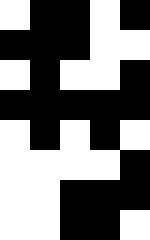[["white", "black", "black", "white", "black"], ["black", "black", "black", "white", "white"], ["white", "black", "white", "white", "black"], ["black", "black", "black", "black", "black"], ["white", "black", "white", "black", "white"], ["white", "white", "white", "white", "black"], ["white", "white", "black", "black", "black"], ["white", "white", "black", "black", "white"]]